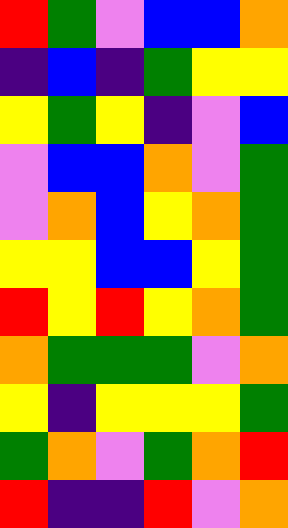[["red", "green", "violet", "blue", "blue", "orange"], ["indigo", "blue", "indigo", "green", "yellow", "yellow"], ["yellow", "green", "yellow", "indigo", "violet", "blue"], ["violet", "blue", "blue", "orange", "violet", "green"], ["violet", "orange", "blue", "yellow", "orange", "green"], ["yellow", "yellow", "blue", "blue", "yellow", "green"], ["red", "yellow", "red", "yellow", "orange", "green"], ["orange", "green", "green", "green", "violet", "orange"], ["yellow", "indigo", "yellow", "yellow", "yellow", "green"], ["green", "orange", "violet", "green", "orange", "red"], ["red", "indigo", "indigo", "red", "violet", "orange"]]